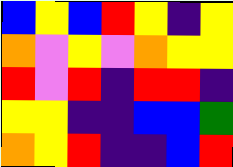[["blue", "yellow", "blue", "red", "yellow", "indigo", "yellow"], ["orange", "violet", "yellow", "violet", "orange", "yellow", "yellow"], ["red", "violet", "red", "indigo", "red", "red", "indigo"], ["yellow", "yellow", "indigo", "indigo", "blue", "blue", "green"], ["orange", "yellow", "red", "indigo", "indigo", "blue", "red"]]